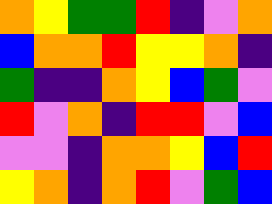[["orange", "yellow", "green", "green", "red", "indigo", "violet", "orange"], ["blue", "orange", "orange", "red", "yellow", "yellow", "orange", "indigo"], ["green", "indigo", "indigo", "orange", "yellow", "blue", "green", "violet"], ["red", "violet", "orange", "indigo", "red", "red", "violet", "blue"], ["violet", "violet", "indigo", "orange", "orange", "yellow", "blue", "red"], ["yellow", "orange", "indigo", "orange", "red", "violet", "green", "blue"]]